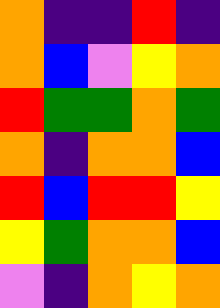[["orange", "indigo", "indigo", "red", "indigo"], ["orange", "blue", "violet", "yellow", "orange"], ["red", "green", "green", "orange", "green"], ["orange", "indigo", "orange", "orange", "blue"], ["red", "blue", "red", "red", "yellow"], ["yellow", "green", "orange", "orange", "blue"], ["violet", "indigo", "orange", "yellow", "orange"]]